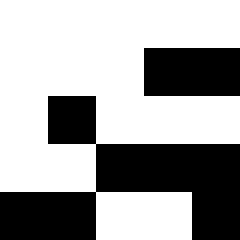[["white", "white", "white", "white", "white"], ["white", "white", "white", "black", "black"], ["white", "black", "white", "white", "white"], ["white", "white", "black", "black", "black"], ["black", "black", "white", "white", "black"]]